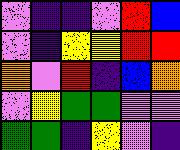[["violet", "indigo", "indigo", "violet", "red", "blue"], ["violet", "indigo", "yellow", "yellow", "red", "red"], ["orange", "violet", "red", "indigo", "blue", "orange"], ["violet", "yellow", "green", "green", "violet", "violet"], ["green", "green", "indigo", "yellow", "violet", "indigo"]]